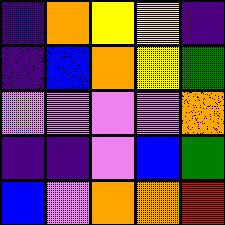[["indigo", "orange", "yellow", "yellow", "indigo"], ["indigo", "blue", "orange", "yellow", "green"], ["violet", "violet", "violet", "violet", "orange"], ["indigo", "indigo", "violet", "blue", "green"], ["blue", "violet", "orange", "orange", "red"]]